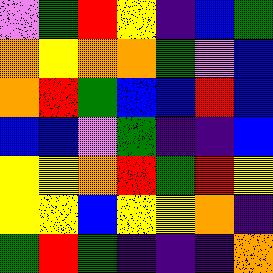[["violet", "green", "red", "yellow", "indigo", "blue", "green"], ["orange", "yellow", "orange", "orange", "green", "violet", "blue"], ["orange", "red", "green", "blue", "blue", "red", "blue"], ["blue", "blue", "violet", "green", "indigo", "indigo", "blue"], ["yellow", "yellow", "orange", "red", "green", "red", "yellow"], ["yellow", "yellow", "blue", "yellow", "yellow", "orange", "indigo"], ["green", "red", "green", "indigo", "indigo", "indigo", "orange"]]